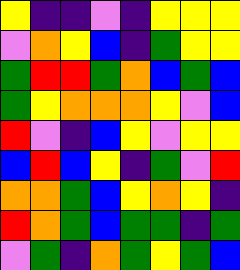[["yellow", "indigo", "indigo", "violet", "indigo", "yellow", "yellow", "yellow"], ["violet", "orange", "yellow", "blue", "indigo", "green", "yellow", "yellow"], ["green", "red", "red", "green", "orange", "blue", "green", "blue"], ["green", "yellow", "orange", "orange", "orange", "yellow", "violet", "blue"], ["red", "violet", "indigo", "blue", "yellow", "violet", "yellow", "yellow"], ["blue", "red", "blue", "yellow", "indigo", "green", "violet", "red"], ["orange", "orange", "green", "blue", "yellow", "orange", "yellow", "indigo"], ["red", "orange", "green", "blue", "green", "green", "indigo", "green"], ["violet", "green", "indigo", "orange", "green", "yellow", "green", "blue"]]